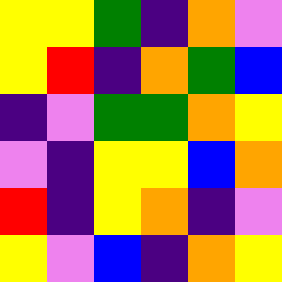[["yellow", "yellow", "green", "indigo", "orange", "violet"], ["yellow", "red", "indigo", "orange", "green", "blue"], ["indigo", "violet", "green", "green", "orange", "yellow"], ["violet", "indigo", "yellow", "yellow", "blue", "orange"], ["red", "indigo", "yellow", "orange", "indigo", "violet"], ["yellow", "violet", "blue", "indigo", "orange", "yellow"]]